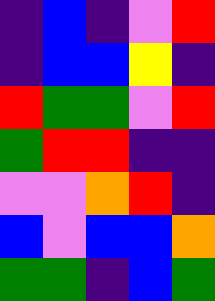[["indigo", "blue", "indigo", "violet", "red"], ["indigo", "blue", "blue", "yellow", "indigo"], ["red", "green", "green", "violet", "red"], ["green", "red", "red", "indigo", "indigo"], ["violet", "violet", "orange", "red", "indigo"], ["blue", "violet", "blue", "blue", "orange"], ["green", "green", "indigo", "blue", "green"]]